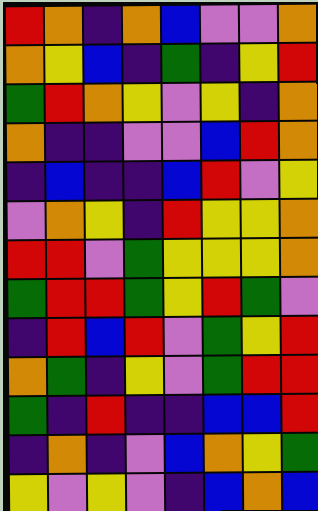[["red", "orange", "indigo", "orange", "blue", "violet", "violet", "orange"], ["orange", "yellow", "blue", "indigo", "green", "indigo", "yellow", "red"], ["green", "red", "orange", "yellow", "violet", "yellow", "indigo", "orange"], ["orange", "indigo", "indigo", "violet", "violet", "blue", "red", "orange"], ["indigo", "blue", "indigo", "indigo", "blue", "red", "violet", "yellow"], ["violet", "orange", "yellow", "indigo", "red", "yellow", "yellow", "orange"], ["red", "red", "violet", "green", "yellow", "yellow", "yellow", "orange"], ["green", "red", "red", "green", "yellow", "red", "green", "violet"], ["indigo", "red", "blue", "red", "violet", "green", "yellow", "red"], ["orange", "green", "indigo", "yellow", "violet", "green", "red", "red"], ["green", "indigo", "red", "indigo", "indigo", "blue", "blue", "red"], ["indigo", "orange", "indigo", "violet", "blue", "orange", "yellow", "green"], ["yellow", "violet", "yellow", "violet", "indigo", "blue", "orange", "blue"]]